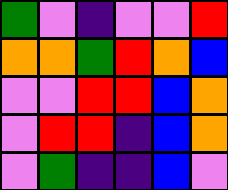[["green", "violet", "indigo", "violet", "violet", "red"], ["orange", "orange", "green", "red", "orange", "blue"], ["violet", "violet", "red", "red", "blue", "orange"], ["violet", "red", "red", "indigo", "blue", "orange"], ["violet", "green", "indigo", "indigo", "blue", "violet"]]